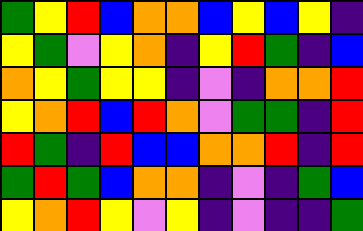[["green", "yellow", "red", "blue", "orange", "orange", "blue", "yellow", "blue", "yellow", "indigo"], ["yellow", "green", "violet", "yellow", "orange", "indigo", "yellow", "red", "green", "indigo", "blue"], ["orange", "yellow", "green", "yellow", "yellow", "indigo", "violet", "indigo", "orange", "orange", "red"], ["yellow", "orange", "red", "blue", "red", "orange", "violet", "green", "green", "indigo", "red"], ["red", "green", "indigo", "red", "blue", "blue", "orange", "orange", "red", "indigo", "red"], ["green", "red", "green", "blue", "orange", "orange", "indigo", "violet", "indigo", "green", "blue"], ["yellow", "orange", "red", "yellow", "violet", "yellow", "indigo", "violet", "indigo", "indigo", "green"]]